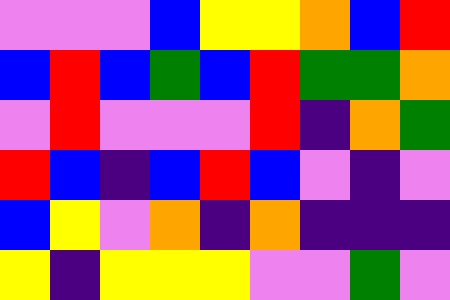[["violet", "violet", "violet", "blue", "yellow", "yellow", "orange", "blue", "red"], ["blue", "red", "blue", "green", "blue", "red", "green", "green", "orange"], ["violet", "red", "violet", "violet", "violet", "red", "indigo", "orange", "green"], ["red", "blue", "indigo", "blue", "red", "blue", "violet", "indigo", "violet"], ["blue", "yellow", "violet", "orange", "indigo", "orange", "indigo", "indigo", "indigo"], ["yellow", "indigo", "yellow", "yellow", "yellow", "violet", "violet", "green", "violet"]]